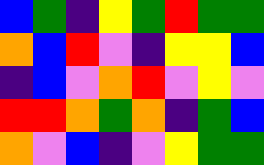[["blue", "green", "indigo", "yellow", "green", "red", "green", "green"], ["orange", "blue", "red", "violet", "indigo", "yellow", "yellow", "blue"], ["indigo", "blue", "violet", "orange", "red", "violet", "yellow", "violet"], ["red", "red", "orange", "green", "orange", "indigo", "green", "blue"], ["orange", "violet", "blue", "indigo", "violet", "yellow", "green", "green"]]